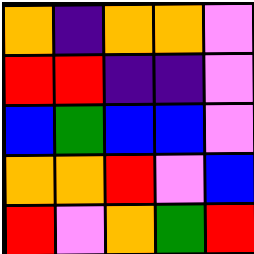[["orange", "indigo", "orange", "orange", "violet"], ["red", "red", "indigo", "indigo", "violet"], ["blue", "green", "blue", "blue", "violet"], ["orange", "orange", "red", "violet", "blue"], ["red", "violet", "orange", "green", "red"]]